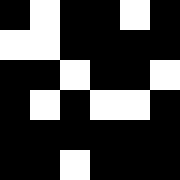[["black", "white", "black", "black", "white", "black"], ["white", "white", "black", "black", "black", "black"], ["black", "black", "white", "black", "black", "white"], ["black", "white", "black", "white", "white", "black"], ["black", "black", "black", "black", "black", "black"], ["black", "black", "white", "black", "black", "black"]]